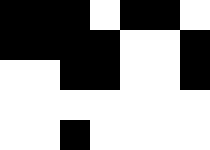[["black", "black", "black", "white", "black", "black", "white"], ["black", "black", "black", "black", "white", "white", "black"], ["white", "white", "black", "black", "white", "white", "black"], ["white", "white", "white", "white", "white", "white", "white"], ["white", "white", "black", "white", "white", "white", "white"]]